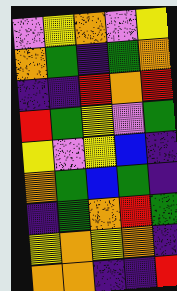[["violet", "yellow", "orange", "violet", "yellow"], ["orange", "green", "indigo", "green", "orange"], ["indigo", "indigo", "red", "orange", "red"], ["red", "green", "yellow", "violet", "green"], ["yellow", "violet", "yellow", "blue", "indigo"], ["orange", "green", "blue", "green", "indigo"], ["indigo", "green", "orange", "red", "green"], ["yellow", "orange", "yellow", "orange", "indigo"], ["orange", "orange", "indigo", "indigo", "red"]]